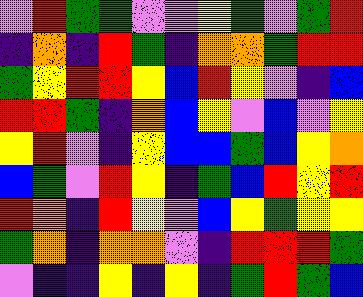[["violet", "red", "green", "green", "violet", "violet", "yellow", "green", "violet", "green", "red"], ["indigo", "orange", "indigo", "red", "green", "indigo", "orange", "orange", "green", "red", "red"], ["green", "yellow", "red", "red", "yellow", "blue", "red", "yellow", "violet", "indigo", "blue"], ["red", "red", "green", "indigo", "orange", "blue", "yellow", "violet", "blue", "violet", "yellow"], ["yellow", "red", "violet", "indigo", "yellow", "blue", "blue", "green", "blue", "yellow", "orange"], ["blue", "green", "violet", "red", "yellow", "indigo", "green", "blue", "red", "yellow", "red"], ["red", "orange", "indigo", "red", "yellow", "violet", "blue", "yellow", "green", "yellow", "yellow"], ["green", "orange", "indigo", "orange", "orange", "violet", "indigo", "red", "red", "red", "green"], ["violet", "indigo", "indigo", "yellow", "indigo", "yellow", "indigo", "green", "red", "green", "blue"]]